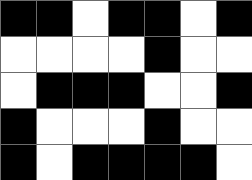[["black", "black", "white", "black", "black", "white", "black"], ["white", "white", "white", "white", "black", "white", "white"], ["white", "black", "black", "black", "white", "white", "black"], ["black", "white", "white", "white", "black", "white", "white"], ["black", "white", "black", "black", "black", "black", "white"]]